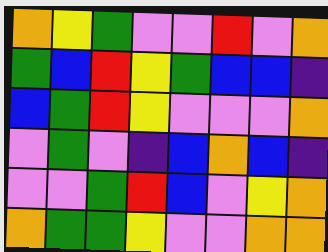[["orange", "yellow", "green", "violet", "violet", "red", "violet", "orange"], ["green", "blue", "red", "yellow", "green", "blue", "blue", "indigo"], ["blue", "green", "red", "yellow", "violet", "violet", "violet", "orange"], ["violet", "green", "violet", "indigo", "blue", "orange", "blue", "indigo"], ["violet", "violet", "green", "red", "blue", "violet", "yellow", "orange"], ["orange", "green", "green", "yellow", "violet", "violet", "orange", "orange"]]